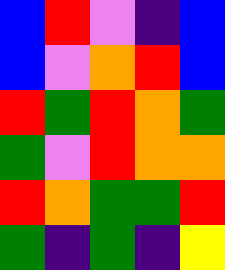[["blue", "red", "violet", "indigo", "blue"], ["blue", "violet", "orange", "red", "blue"], ["red", "green", "red", "orange", "green"], ["green", "violet", "red", "orange", "orange"], ["red", "orange", "green", "green", "red"], ["green", "indigo", "green", "indigo", "yellow"]]